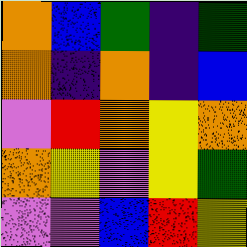[["orange", "blue", "green", "indigo", "green"], ["orange", "indigo", "orange", "indigo", "blue"], ["violet", "red", "orange", "yellow", "orange"], ["orange", "yellow", "violet", "yellow", "green"], ["violet", "violet", "blue", "red", "yellow"]]